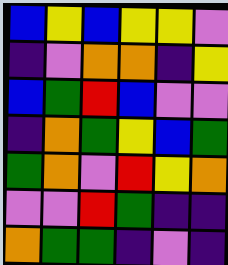[["blue", "yellow", "blue", "yellow", "yellow", "violet"], ["indigo", "violet", "orange", "orange", "indigo", "yellow"], ["blue", "green", "red", "blue", "violet", "violet"], ["indigo", "orange", "green", "yellow", "blue", "green"], ["green", "orange", "violet", "red", "yellow", "orange"], ["violet", "violet", "red", "green", "indigo", "indigo"], ["orange", "green", "green", "indigo", "violet", "indigo"]]